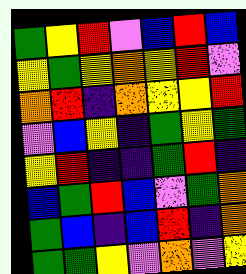[["green", "yellow", "red", "violet", "blue", "red", "blue"], ["yellow", "green", "yellow", "orange", "yellow", "red", "violet"], ["orange", "red", "indigo", "orange", "yellow", "yellow", "red"], ["violet", "blue", "yellow", "indigo", "green", "yellow", "green"], ["yellow", "red", "indigo", "indigo", "green", "red", "indigo"], ["blue", "green", "red", "blue", "violet", "green", "orange"], ["green", "blue", "indigo", "blue", "red", "indigo", "orange"], ["green", "green", "yellow", "violet", "orange", "violet", "yellow"]]